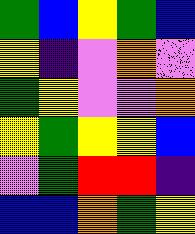[["green", "blue", "yellow", "green", "blue"], ["yellow", "indigo", "violet", "orange", "violet"], ["green", "yellow", "violet", "violet", "orange"], ["yellow", "green", "yellow", "yellow", "blue"], ["violet", "green", "red", "red", "indigo"], ["blue", "blue", "orange", "green", "yellow"]]